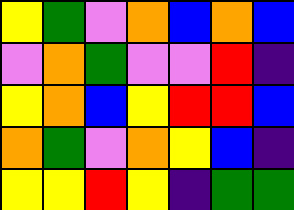[["yellow", "green", "violet", "orange", "blue", "orange", "blue"], ["violet", "orange", "green", "violet", "violet", "red", "indigo"], ["yellow", "orange", "blue", "yellow", "red", "red", "blue"], ["orange", "green", "violet", "orange", "yellow", "blue", "indigo"], ["yellow", "yellow", "red", "yellow", "indigo", "green", "green"]]